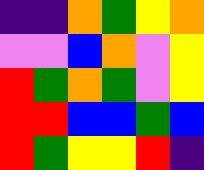[["indigo", "indigo", "orange", "green", "yellow", "orange"], ["violet", "violet", "blue", "orange", "violet", "yellow"], ["red", "green", "orange", "green", "violet", "yellow"], ["red", "red", "blue", "blue", "green", "blue"], ["red", "green", "yellow", "yellow", "red", "indigo"]]